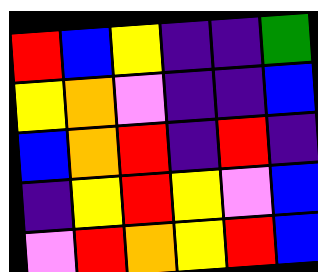[["red", "blue", "yellow", "indigo", "indigo", "green"], ["yellow", "orange", "violet", "indigo", "indigo", "blue"], ["blue", "orange", "red", "indigo", "red", "indigo"], ["indigo", "yellow", "red", "yellow", "violet", "blue"], ["violet", "red", "orange", "yellow", "red", "blue"]]